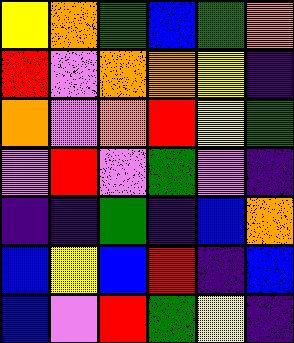[["yellow", "orange", "green", "blue", "green", "orange"], ["red", "violet", "orange", "orange", "yellow", "indigo"], ["orange", "violet", "orange", "red", "yellow", "green"], ["violet", "red", "violet", "green", "violet", "indigo"], ["indigo", "indigo", "green", "indigo", "blue", "orange"], ["blue", "yellow", "blue", "red", "indigo", "blue"], ["blue", "violet", "red", "green", "yellow", "indigo"]]